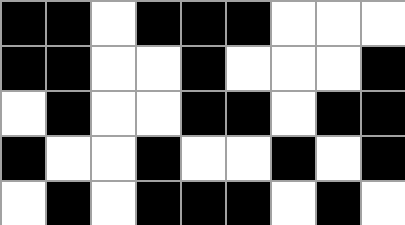[["black", "black", "white", "black", "black", "black", "white", "white", "white"], ["black", "black", "white", "white", "black", "white", "white", "white", "black"], ["white", "black", "white", "white", "black", "black", "white", "black", "black"], ["black", "white", "white", "black", "white", "white", "black", "white", "black"], ["white", "black", "white", "black", "black", "black", "white", "black", "white"]]